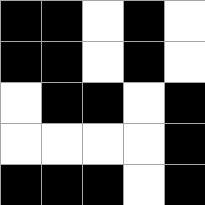[["black", "black", "white", "black", "white"], ["black", "black", "white", "black", "white"], ["white", "black", "black", "white", "black"], ["white", "white", "white", "white", "black"], ["black", "black", "black", "white", "black"]]